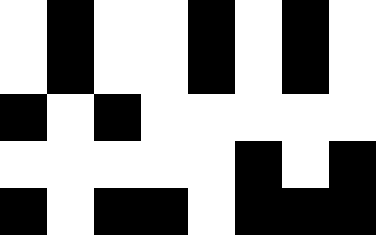[["white", "black", "white", "white", "black", "white", "black", "white"], ["white", "black", "white", "white", "black", "white", "black", "white"], ["black", "white", "black", "white", "white", "white", "white", "white"], ["white", "white", "white", "white", "white", "black", "white", "black"], ["black", "white", "black", "black", "white", "black", "black", "black"]]